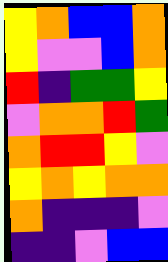[["yellow", "orange", "blue", "blue", "orange"], ["yellow", "violet", "violet", "blue", "orange"], ["red", "indigo", "green", "green", "yellow"], ["violet", "orange", "orange", "red", "green"], ["orange", "red", "red", "yellow", "violet"], ["yellow", "orange", "yellow", "orange", "orange"], ["orange", "indigo", "indigo", "indigo", "violet"], ["indigo", "indigo", "violet", "blue", "blue"]]